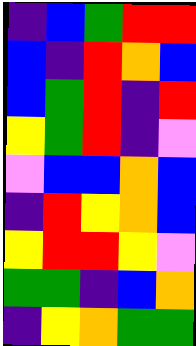[["indigo", "blue", "green", "red", "red"], ["blue", "indigo", "red", "orange", "blue"], ["blue", "green", "red", "indigo", "red"], ["yellow", "green", "red", "indigo", "violet"], ["violet", "blue", "blue", "orange", "blue"], ["indigo", "red", "yellow", "orange", "blue"], ["yellow", "red", "red", "yellow", "violet"], ["green", "green", "indigo", "blue", "orange"], ["indigo", "yellow", "orange", "green", "green"]]